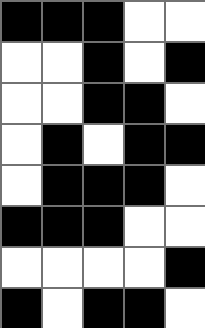[["black", "black", "black", "white", "white"], ["white", "white", "black", "white", "black"], ["white", "white", "black", "black", "white"], ["white", "black", "white", "black", "black"], ["white", "black", "black", "black", "white"], ["black", "black", "black", "white", "white"], ["white", "white", "white", "white", "black"], ["black", "white", "black", "black", "white"]]